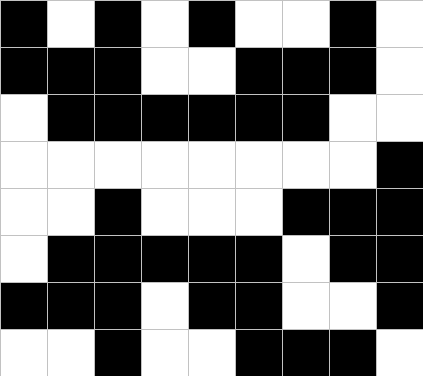[["black", "white", "black", "white", "black", "white", "white", "black", "white"], ["black", "black", "black", "white", "white", "black", "black", "black", "white"], ["white", "black", "black", "black", "black", "black", "black", "white", "white"], ["white", "white", "white", "white", "white", "white", "white", "white", "black"], ["white", "white", "black", "white", "white", "white", "black", "black", "black"], ["white", "black", "black", "black", "black", "black", "white", "black", "black"], ["black", "black", "black", "white", "black", "black", "white", "white", "black"], ["white", "white", "black", "white", "white", "black", "black", "black", "white"]]